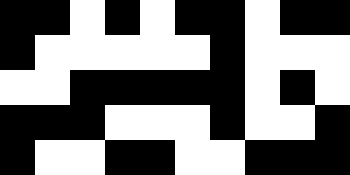[["black", "black", "white", "black", "white", "black", "black", "white", "black", "black"], ["black", "white", "white", "white", "white", "white", "black", "white", "white", "white"], ["white", "white", "black", "black", "black", "black", "black", "white", "black", "white"], ["black", "black", "black", "white", "white", "white", "black", "white", "white", "black"], ["black", "white", "white", "black", "black", "white", "white", "black", "black", "black"]]